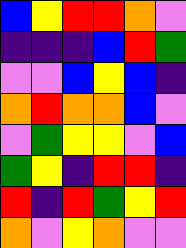[["blue", "yellow", "red", "red", "orange", "violet"], ["indigo", "indigo", "indigo", "blue", "red", "green"], ["violet", "violet", "blue", "yellow", "blue", "indigo"], ["orange", "red", "orange", "orange", "blue", "violet"], ["violet", "green", "yellow", "yellow", "violet", "blue"], ["green", "yellow", "indigo", "red", "red", "indigo"], ["red", "indigo", "red", "green", "yellow", "red"], ["orange", "violet", "yellow", "orange", "violet", "violet"]]